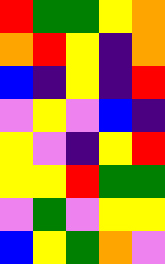[["red", "green", "green", "yellow", "orange"], ["orange", "red", "yellow", "indigo", "orange"], ["blue", "indigo", "yellow", "indigo", "red"], ["violet", "yellow", "violet", "blue", "indigo"], ["yellow", "violet", "indigo", "yellow", "red"], ["yellow", "yellow", "red", "green", "green"], ["violet", "green", "violet", "yellow", "yellow"], ["blue", "yellow", "green", "orange", "violet"]]